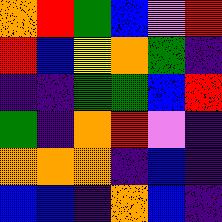[["orange", "red", "green", "blue", "violet", "red"], ["red", "blue", "yellow", "orange", "green", "indigo"], ["indigo", "indigo", "green", "green", "blue", "red"], ["green", "indigo", "orange", "red", "violet", "indigo"], ["orange", "orange", "orange", "indigo", "blue", "indigo"], ["blue", "blue", "indigo", "orange", "blue", "indigo"]]